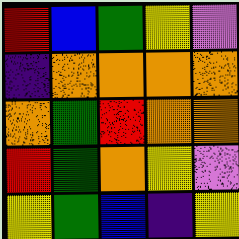[["red", "blue", "green", "yellow", "violet"], ["indigo", "orange", "orange", "orange", "orange"], ["orange", "green", "red", "orange", "orange"], ["red", "green", "orange", "yellow", "violet"], ["yellow", "green", "blue", "indigo", "yellow"]]